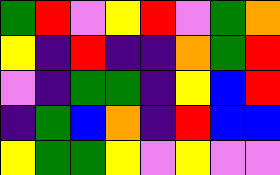[["green", "red", "violet", "yellow", "red", "violet", "green", "orange"], ["yellow", "indigo", "red", "indigo", "indigo", "orange", "green", "red"], ["violet", "indigo", "green", "green", "indigo", "yellow", "blue", "red"], ["indigo", "green", "blue", "orange", "indigo", "red", "blue", "blue"], ["yellow", "green", "green", "yellow", "violet", "yellow", "violet", "violet"]]